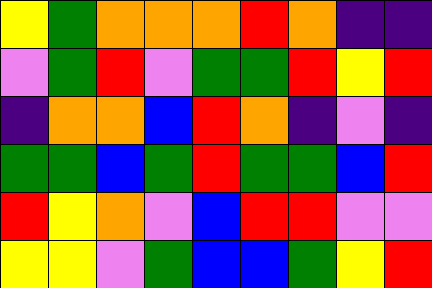[["yellow", "green", "orange", "orange", "orange", "red", "orange", "indigo", "indigo"], ["violet", "green", "red", "violet", "green", "green", "red", "yellow", "red"], ["indigo", "orange", "orange", "blue", "red", "orange", "indigo", "violet", "indigo"], ["green", "green", "blue", "green", "red", "green", "green", "blue", "red"], ["red", "yellow", "orange", "violet", "blue", "red", "red", "violet", "violet"], ["yellow", "yellow", "violet", "green", "blue", "blue", "green", "yellow", "red"]]